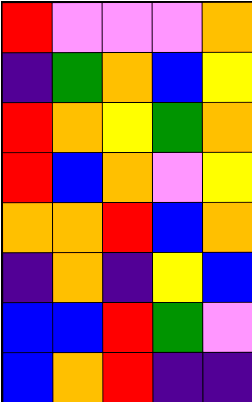[["red", "violet", "violet", "violet", "orange"], ["indigo", "green", "orange", "blue", "yellow"], ["red", "orange", "yellow", "green", "orange"], ["red", "blue", "orange", "violet", "yellow"], ["orange", "orange", "red", "blue", "orange"], ["indigo", "orange", "indigo", "yellow", "blue"], ["blue", "blue", "red", "green", "violet"], ["blue", "orange", "red", "indigo", "indigo"]]